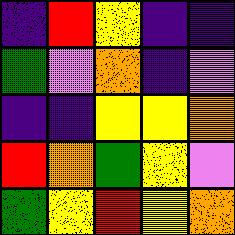[["indigo", "red", "yellow", "indigo", "indigo"], ["green", "violet", "orange", "indigo", "violet"], ["indigo", "indigo", "yellow", "yellow", "orange"], ["red", "orange", "green", "yellow", "violet"], ["green", "yellow", "red", "yellow", "orange"]]